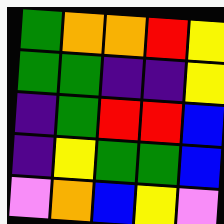[["green", "orange", "orange", "red", "yellow"], ["green", "green", "indigo", "indigo", "yellow"], ["indigo", "green", "red", "red", "blue"], ["indigo", "yellow", "green", "green", "blue"], ["violet", "orange", "blue", "yellow", "violet"]]